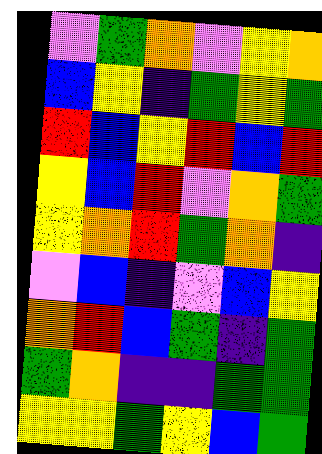[["violet", "green", "orange", "violet", "yellow", "orange"], ["blue", "yellow", "indigo", "green", "yellow", "green"], ["red", "blue", "yellow", "red", "blue", "red"], ["yellow", "blue", "red", "violet", "orange", "green"], ["yellow", "orange", "red", "green", "orange", "indigo"], ["violet", "blue", "indigo", "violet", "blue", "yellow"], ["orange", "red", "blue", "green", "indigo", "green"], ["green", "orange", "indigo", "indigo", "green", "green"], ["yellow", "yellow", "green", "yellow", "blue", "green"]]